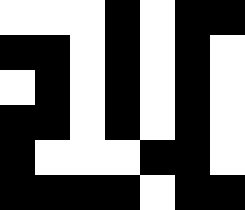[["white", "white", "white", "black", "white", "black", "black"], ["black", "black", "white", "black", "white", "black", "white"], ["white", "black", "white", "black", "white", "black", "white"], ["black", "black", "white", "black", "white", "black", "white"], ["black", "white", "white", "white", "black", "black", "white"], ["black", "black", "black", "black", "white", "black", "black"]]